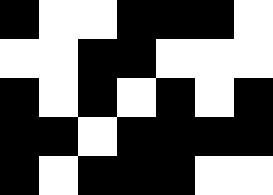[["black", "white", "white", "black", "black", "black", "white"], ["white", "white", "black", "black", "white", "white", "white"], ["black", "white", "black", "white", "black", "white", "black"], ["black", "black", "white", "black", "black", "black", "black"], ["black", "white", "black", "black", "black", "white", "white"]]